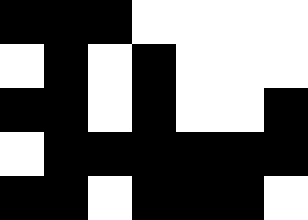[["black", "black", "black", "white", "white", "white", "white"], ["white", "black", "white", "black", "white", "white", "white"], ["black", "black", "white", "black", "white", "white", "black"], ["white", "black", "black", "black", "black", "black", "black"], ["black", "black", "white", "black", "black", "black", "white"]]